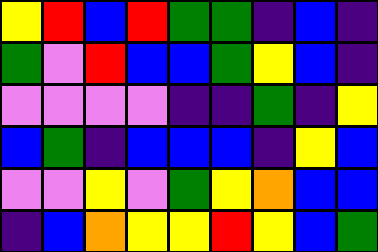[["yellow", "red", "blue", "red", "green", "green", "indigo", "blue", "indigo"], ["green", "violet", "red", "blue", "blue", "green", "yellow", "blue", "indigo"], ["violet", "violet", "violet", "violet", "indigo", "indigo", "green", "indigo", "yellow"], ["blue", "green", "indigo", "blue", "blue", "blue", "indigo", "yellow", "blue"], ["violet", "violet", "yellow", "violet", "green", "yellow", "orange", "blue", "blue"], ["indigo", "blue", "orange", "yellow", "yellow", "red", "yellow", "blue", "green"]]